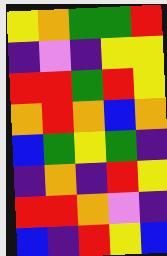[["yellow", "orange", "green", "green", "red"], ["indigo", "violet", "indigo", "yellow", "yellow"], ["red", "red", "green", "red", "yellow"], ["orange", "red", "orange", "blue", "orange"], ["blue", "green", "yellow", "green", "indigo"], ["indigo", "orange", "indigo", "red", "yellow"], ["red", "red", "orange", "violet", "indigo"], ["blue", "indigo", "red", "yellow", "blue"]]